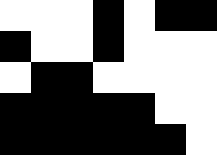[["white", "white", "white", "black", "white", "black", "black"], ["black", "white", "white", "black", "white", "white", "white"], ["white", "black", "black", "white", "white", "white", "white"], ["black", "black", "black", "black", "black", "white", "white"], ["black", "black", "black", "black", "black", "black", "white"]]